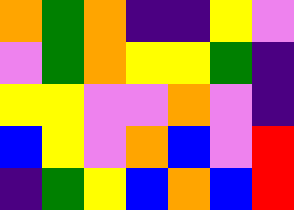[["orange", "green", "orange", "indigo", "indigo", "yellow", "violet"], ["violet", "green", "orange", "yellow", "yellow", "green", "indigo"], ["yellow", "yellow", "violet", "violet", "orange", "violet", "indigo"], ["blue", "yellow", "violet", "orange", "blue", "violet", "red"], ["indigo", "green", "yellow", "blue", "orange", "blue", "red"]]